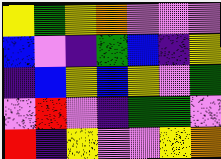[["yellow", "green", "yellow", "orange", "violet", "violet", "violet"], ["blue", "violet", "indigo", "green", "blue", "indigo", "yellow"], ["indigo", "blue", "yellow", "blue", "yellow", "violet", "green"], ["violet", "red", "violet", "indigo", "green", "green", "violet"], ["red", "indigo", "yellow", "violet", "violet", "yellow", "orange"]]